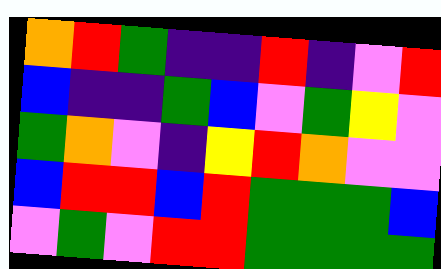[["orange", "red", "green", "indigo", "indigo", "red", "indigo", "violet", "red"], ["blue", "indigo", "indigo", "green", "blue", "violet", "green", "yellow", "violet"], ["green", "orange", "violet", "indigo", "yellow", "red", "orange", "violet", "violet"], ["blue", "red", "red", "blue", "red", "green", "green", "green", "blue"], ["violet", "green", "violet", "red", "red", "green", "green", "green", "green"]]